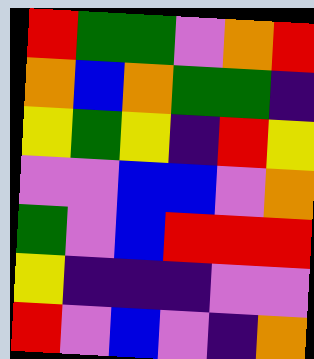[["red", "green", "green", "violet", "orange", "red"], ["orange", "blue", "orange", "green", "green", "indigo"], ["yellow", "green", "yellow", "indigo", "red", "yellow"], ["violet", "violet", "blue", "blue", "violet", "orange"], ["green", "violet", "blue", "red", "red", "red"], ["yellow", "indigo", "indigo", "indigo", "violet", "violet"], ["red", "violet", "blue", "violet", "indigo", "orange"]]